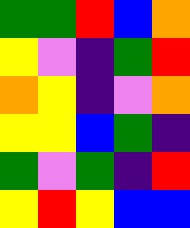[["green", "green", "red", "blue", "orange"], ["yellow", "violet", "indigo", "green", "red"], ["orange", "yellow", "indigo", "violet", "orange"], ["yellow", "yellow", "blue", "green", "indigo"], ["green", "violet", "green", "indigo", "red"], ["yellow", "red", "yellow", "blue", "blue"]]